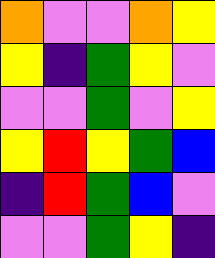[["orange", "violet", "violet", "orange", "yellow"], ["yellow", "indigo", "green", "yellow", "violet"], ["violet", "violet", "green", "violet", "yellow"], ["yellow", "red", "yellow", "green", "blue"], ["indigo", "red", "green", "blue", "violet"], ["violet", "violet", "green", "yellow", "indigo"]]